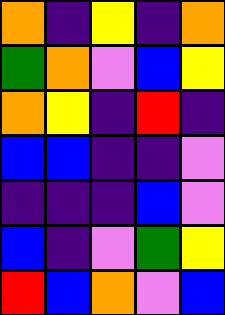[["orange", "indigo", "yellow", "indigo", "orange"], ["green", "orange", "violet", "blue", "yellow"], ["orange", "yellow", "indigo", "red", "indigo"], ["blue", "blue", "indigo", "indigo", "violet"], ["indigo", "indigo", "indigo", "blue", "violet"], ["blue", "indigo", "violet", "green", "yellow"], ["red", "blue", "orange", "violet", "blue"]]